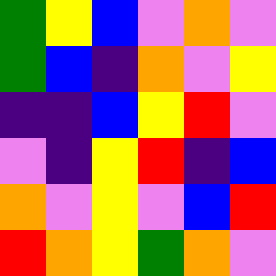[["green", "yellow", "blue", "violet", "orange", "violet"], ["green", "blue", "indigo", "orange", "violet", "yellow"], ["indigo", "indigo", "blue", "yellow", "red", "violet"], ["violet", "indigo", "yellow", "red", "indigo", "blue"], ["orange", "violet", "yellow", "violet", "blue", "red"], ["red", "orange", "yellow", "green", "orange", "violet"]]